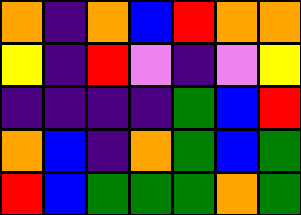[["orange", "indigo", "orange", "blue", "red", "orange", "orange"], ["yellow", "indigo", "red", "violet", "indigo", "violet", "yellow"], ["indigo", "indigo", "indigo", "indigo", "green", "blue", "red"], ["orange", "blue", "indigo", "orange", "green", "blue", "green"], ["red", "blue", "green", "green", "green", "orange", "green"]]